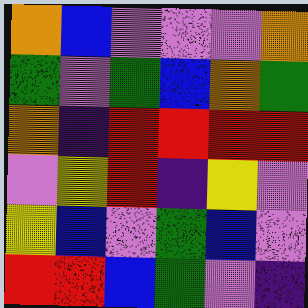[["orange", "blue", "violet", "violet", "violet", "orange"], ["green", "violet", "green", "blue", "orange", "green"], ["orange", "indigo", "red", "red", "red", "red"], ["violet", "yellow", "red", "indigo", "yellow", "violet"], ["yellow", "blue", "violet", "green", "blue", "violet"], ["red", "red", "blue", "green", "violet", "indigo"]]